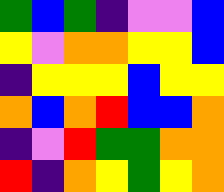[["green", "blue", "green", "indigo", "violet", "violet", "blue"], ["yellow", "violet", "orange", "orange", "yellow", "yellow", "blue"], ["indigo", "yellow", "yellow", "yellow", "blue", "yellow", "yellow"], ["orange", "blue", "orange", "red", "blue", "blue", "orange"], ["indigo", "violet", "red", "green", "green", "orange", "orange"], ["red", "indigo", "orange", "yellow", "green", "yellow", "orange"]]